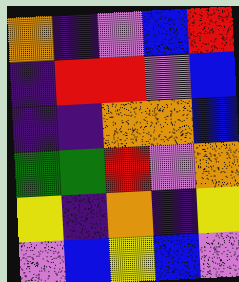[["orange", "indigo", "violet", "blue", "red"], ["indigo", "red", "red", "violet", "blue"], ["indigo", "indigo", "orange", "orange", "blue"], ["green", "green", "red", "violet", "orange"], ["yellow", "indigo", "orange", "indigo", "yellow"], ["violet", "blue", "yellow", "blue", "violet"]]